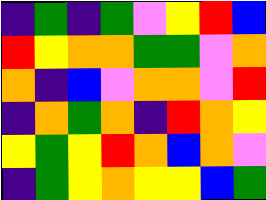[["indigo", "green", "indigo", "green", "violet", "yellow", "red", "blue"], ["red", "yellow", "orange", "orange", "green", "green", "violet", "orange"], ["orange", "indigo", "blue", "violet", "orange", "orange", "violet", "red"], ["indigo", "orange", "green", "orange", "indigo", "red", "orange", "yellow"], ["yellow", "green", "yellow", "red", "orange", "blue", "orange", "violet"], ["indigo", "green", "yellow", "orange", "yellow", "yellow", "blue", "green"]]